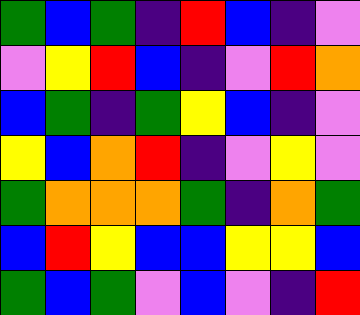[["green", "blue", "green", "indigo", "red", "blue", "indigo", "violet"], ["violet", "yellow", "red", "blue", "indigo", "violet", "red", "orange"], ["blue", "green", "indigo", "green", "yellow", "blue", "indigo", "violet"], ["yellow", "blue", "orange", "red", "indigo", "violet", "yellow", "violet"], ["green", "orange", "orange", "orange", "green", "indigo", "orange", "green"], ["blue", "red", "yellow", "blue", "blue", "yellow", "yellow", "blue"], ["green", "blue", "green", "violet", "blue", "violet", "indigo", "red"]]